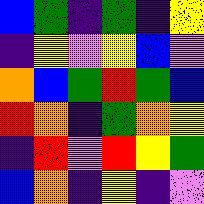[["blue", "green", "indigo", "green", "indigo", "yellow"], ["indigo", "yellow", "violet", "yellow", "blue", "violet"], ["orange", "blue", "green", "red", "green", "blue"], ["red", "orange", "indigo", "green", "orange", "yellow"], ["indigo", "red", "violet", "red", "yellow", "green"], ["blue", "orange", "indigo", "yellow", "indigo", "violet"]]